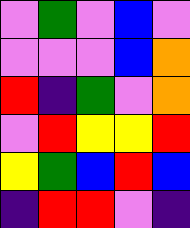[["violet", "green", "violet", "blue", "violet"], ["violet", "violet", "violet", "blue", "orange"], ["red", "indigo", "green", "violet", "orange"], ["violet", "red", "yellow", "yellow", "red"], ["yellow", "green", "blue", "red", "blue"], ["indigo", "red", "red", "violet", "indigo"]]